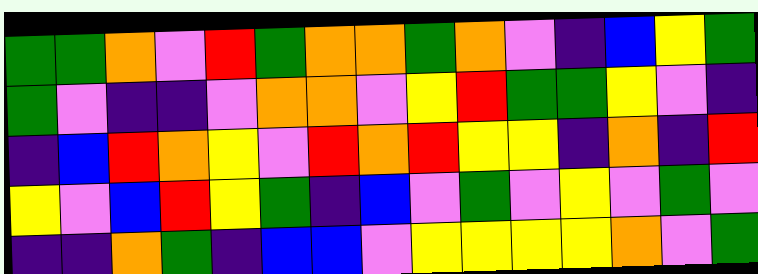[["green", "green", "orange", "violet", "red", "green", "orange", "orange", "green", "orange", "violet", "indigo", "blue", "yellow", "green"], ["green", "violet", "indigo", "indigo", "violet", "orange", "orange", "violet", "yellow", "red", "green", "green", "yellow", "violet", "indigo"], ["indigo", "blue", "red", "orange", "yellow", "violet", "red", "orange", "red", "yellow", "yellow", "indigo", "orange", "indigo", "red"], ["yellow", "violet", "blue", "red", "yellow", "green", "indigo", "blue", "violet", "green", "violet", "yellow", "violet", "green", "violet"], ["indigo", "indigo", "orange", "green", "indigo", "blue", "blue", "violet", "yellow", "yellow", "yellow", "yellow", "orange", "violet", "green"]]